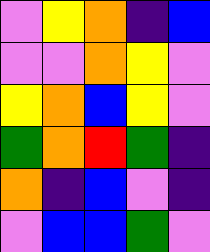[["violet", "yellow", "orange", "indigo", "blue"], ["violet", "violet", "orange", "yellow", "violet"], ["yellow", "orange", "blue", "yellow", "violet"], ["green", "orange", "red", "green", "indigo"], ["orange", "indigo", "blue", "violet", "indigo"], ["violet", "blue", "blue", "green", "violet"]]